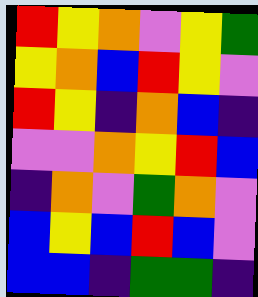[["red", "yellow", "orange", "violet", "yellow", "green"], ["yellow", "orange", "blue", "red", "yellow", "violet"], ["red", "yellow", "indigo", "orange", "blue", "indigo"], ["violet", "violet", "orange", "yellow", "red", "blue"], ["indigo", "orange", "violet", "green", "orange", "violet"], ["blue", "yellow", "blue", "red", "blue", "violet"], ["blue", "blue", "indigo", "green", "green", "indigo"]]